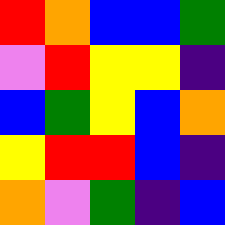[["red", "orange", "blue", "blue", "green"], ["violet", "red", "yellow", "yellow", "indigo"], ["blue", "green", "yellow", "blue", "orange"], ["yellow", "red", "red", "blue", "indigo"], ["orange", "violet", "green", "indigo", "blue"]]